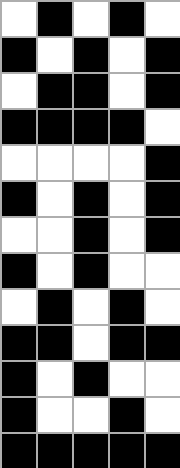[["white", "black", "white", "black", "white"], ["black", "white", "black", "white", "black"], ["white", "black", "black", "white", "black"], ["black", "black", "black", "black", "white"], ["white", "white", "white", "white", "black"], ["black", "white", "black", "white", "black"], ["white", "white", "black", "white", "black"], ["black", "white", "black", "white", "white"], ["white", "black", "white", "black", "white"], ["black", "black", "white", "black", "black"], ["black", "white", "black", "white", "white"], ["black", "white", "white", "black", "white"], ["black", "black", "black", "black", "black"]]